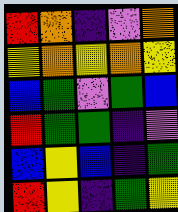[["red", "orange", "indigo", "violet", "orange"], ["yellow", "orange", "yellow", "orange", "yellow"], ["blue", "green", "violet", "green", "blue"], ["red", "green", "green", "indigo", "violet"], ["blue", "yellow", "blue", "indigo", "green"], ["red", "yellow", "indigo", "green", "yellow"]]